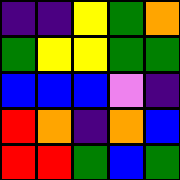[["indigo", "indigo", "yellow", "green", "orange"], ["green", "yellow", "yellow", "green", "green"], ["blue", "blue", "blue", "violet", "indigo"], ["red", "orange", "indigo", "orange", "blue"], ["red", "red", "green", "blue", "green"]]